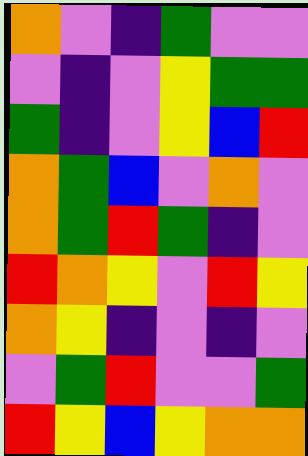[["orange", "violet", "indigo", "green", "violet", "violet"], ["violet", "indigo", "violet", "yellow", "green", "green"], ["green", "indigo", "violet", "yellow", "blue", "red"], ["orange", "green", "blue", "violet", "orange", "violet"], ["orange", "green", "red", "green", "indigo", "violet"], ["red", "orange", "yellow", "violet", "red", "yellow"], ["orange", "yellow", "indigo", "violet", "indigo", "violet"], ["violet", "green", "red", "violet", "violet", "green"], ["red", "yellow", "blue", "yellow", "orange", "orange"]]